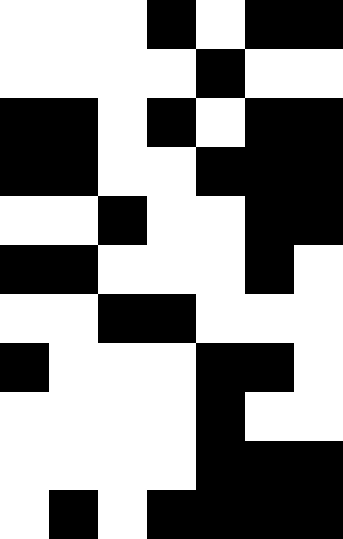[["white", "white", "white", "black", "white", "black", "black"], ["white", "white", "white", "white", "black", "white", "white"], ["black", "black", "white", "black", "white", "black", "black"], ["black", "black", "white", "white", "black", "black", "black"], ["white", "white", "black", "white", "white", "black", "black"], ["black", "black", "white", "white", "white", "black", "white"], ["white", "white", "black", "black", "white", "white", "white"], ["black", "white", "white", "white", "black", "black", "white"], ["white", "white", "white", "white", "black", "white", "white"], ["white", "white", "white", "white", "black", "black", "black"], ["white", "black", "white", "black", "black", "black", "black"]]